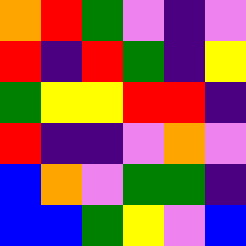[["orange", "red", "green", "violet", "indigo", "violet"], ["red", "indigo", "red", "green", "indigo", "yellow"], ["green", "yellow", "yellow", "red", "red", "indigo"], ["red", "indigo", "indigo", "violet", "orange", "violet"], ["blue", "orange", "violet", "green", "green", "indigo"], ["blue", "blue", "green", "yellow", "violet", "blue"]]